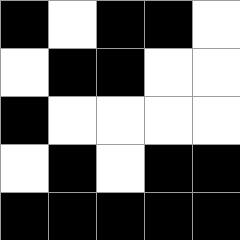[["black", "white", "black", "black", "white"], ["white", "black", "black", "white", "white"], ["black", "white", "white", "white", "white"], ["white", "black", "white", "black", "black"], ["black", "black", "black", "black", "black"]]